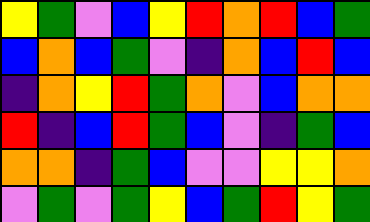[["yellow", "green", "violet", "blue", "yellow", "red", "orange", "red", "blue", "green"], ["blue", "orange", "blue", "green", "violet", "indigo", "orange", "blue", "red", "blue"], ["indigo", "orange", "yellow", "red", "green", "orange", "violet", "blue", "orange", "orange"], ["red", "indigo", "blue", "red", "green", "blue", "violet", "indigo", "green", "blue"], ["orange", "orange", "indigo", "green", "blue", "violet", "violet", "yellow", "yellow", "orange"], ["violet", "green", "violet", "green", "yellow", "blue", "green", "red", "yellow", "green"]]